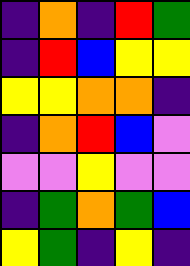[["indigo", "orange", "indigo", "red", "green"], ["indigo", "red", "blue", "yellow", "yellow"], ["yellow", "yellow", "orange", "orange", "indigo"], ["indigo", "orange", "red", "blue", "violet"], ["violet", "violet", "yellow", "violet", "violet"], ["indigo", "green", "orange", "green", "blue"], ["yellow", "green", "indigo", "yellow", "indigo"]]